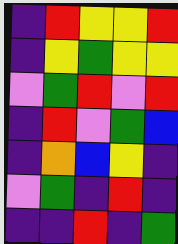[["indigo", "red", "yellow", "yellow", "red"], ["indigo", "yellow", "green", "yellow", "yellow"], ["violet", "green", "red", "violet", "red"], ["indigo", "red", "violet", "green", "blue"], ["indigo", "orange", "blue", "yellow", "indigo"], ["violet", "green", "indigo", "red", "indigo"], ["indigo", "indigo", "red", "indigo", "green"]]